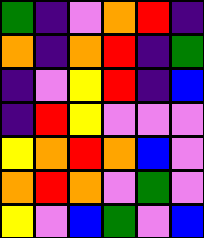[["green", "indigo", "violet", "orange", "red", "indigo"], ["orange", "indigo", "orange", "red", "indigo", "green"], ["indigo", "violet", "yellow", "red", "indigo", "blue"], ["indigo", "red", "yellow", "violet", "violet", "violet"], ["yellow", "orange", "red", "orange", "blue", "violet"], ["orange", "red", "orange", "violet", "green", "violet"], ["yellow", "violet", "blue", "green", "violet", "blue"]]